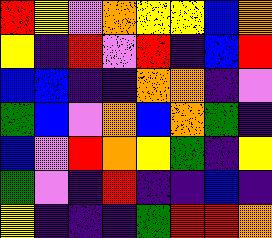[["red", "yellow", "violet", "orange", "yellow", "yellow", "blue", "orange"], ["yellow", "indigo", "red", "violet", "red", "indigo", "blue", "red"], ["blue", "blue", "indigo", "indigo", "orange", "orange", "indigo", "violet"], ["green", "blue", "violet", "orange", "blue", "orange", "green", "indigo"], ["blue", "violet", "red", "orange", "yellow", "green", "indigo", "yellow"], ["green", "violet", "indigo", "red", "indigo", "indigo", "blue", "indigo"], ["yellow", "indigo", "indigo", "indigo", "green", "red", "red", "orange"]]